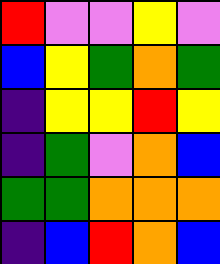[["red", "violet", "violet", "yellow", "violet"], ["blue", "yellow", "green", "orange", "green"], ["indigo", "yellow", "yellow", "red", "yellow"], ["indigo", "green", "violet", "orange", "blue"], ["green", "green", "orange", "orange", "orange"], ["indigo", "blue", "red", "orange", "blue"]]